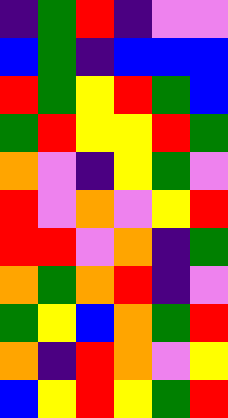[["indigo", "green", "red", "indigo", "violet", "violet"], ["blue", "green", "indigo", "blue", "blue", "blue"], ["red", "green", "yellow", "red", "green", "blue"], ["green", "red", "yellow", "yellow", "red", "green"], ["orange", "violet", "indigo", "yellow", "green", "violet"], ["red", "violet", "orange", "violet", "yellow", "red"], ["red", "red", "violet", "orange", "indigo", "green"], ["orange", "green", "orange", "red", "indigo", "violet"], ["green", "yellow", "blue", "orange", "green", "red"], ["orange", "indigo", "red", "orange", "violet", "yellow"], ["blue", "yellow", "red", "yellow", "green", "red"]]